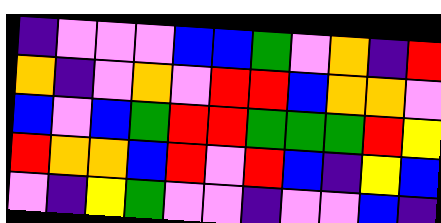[["indigo", "violet", "violet", "violet", "blue", "blue", "green", "violet", "orange", "indigo", "red"], ["orange", "indigo", "violet", "orange", "violet", "red", "red", "blue", "orange", "orange", "violet"], ["blue", "violet", "blue", "green", "red", "red", "green", "green", "green", "red", "yellow"], ["red", "orange", "orange", "blue", "red", "violet", "red", "blue", "indigo", "yellow", "blue"], ["violet", "indigo", "yellow", "green", "violet", "violet", "indigo", "violet", "violet", "blue", "indigo"]]